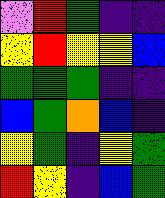[["violet", "red", "green", "indigo", "indigo"], ["yellow", "red", "yellow", "yellow", "blue"], ["green", "green", "green", "indigo", "indigo"], ["blue", "green", "orange", "blue", "indigo"], ["yellow", "green", "indigo", "yellow", "green"], ["red", "yellow", "indigo", "blue", "green"]]